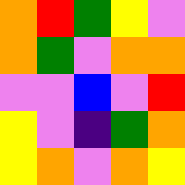[["orange", "red", "green", "yellow", "violet"], ["orange", "green", "violet", "orange", "orange"], ["violet", "violet", "blue", "violet", "red"], ["yellow", "violet", "indigo", "green", "orange"], ["yellow", "orange", "violet", "orange", "yellow"]]